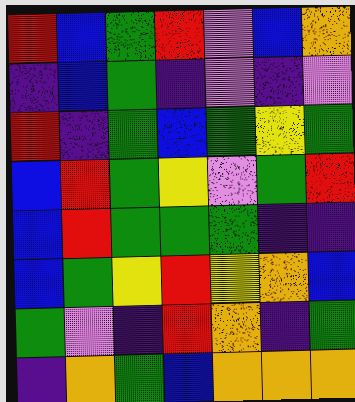[["red", "blue", "green", "red", "violet", "blue", "orange"], ["indigo", "blue", "green", "indigo", "violet", "indigo", "violet"], ["red", "indigo", "green", "blue", "green", "yellow", "green"], ["blue", "red", "green", "yellow", "violet", "green", "red"], ["blue", "red", "green", "green", "green", "indigo", "indigo"], ["blue", "green", "yellow", "red", "yellow", "orange", "blue"], ["green", "violet", "indigo", "red", "orange", "indigo", "green"], ["indigo", "orange", "green", "blue", "orange", "orange", "orange"]]